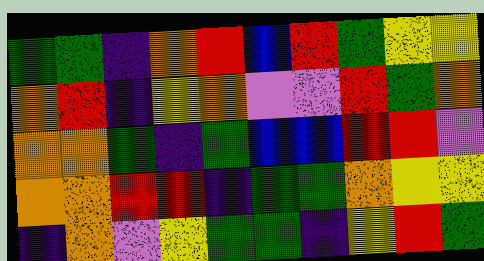[["green", "green", "indigo", "orange", "red", "blue", "red", "green", "yellow", "yellow"], ["orange", "red", "indigo", "yellow", "orange", "violet", "violet", "red", "green", "orange"], ["orange", "orange", "green", "indigo", "green", "blue", "blue", "red", "red", "violet"], ["orange", "orange", "red", "red", "indigo", "green", "green", "orange", "yellow", "yellow"], ["indigo", "orange", "violet", "yellow", "green", "green", "indigo", "yellow", "red", "green"]]